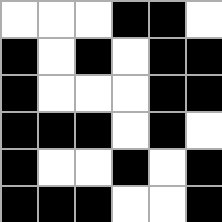[["white", "white", "white", "black", "black", "white"], ["black", "white", "black", "white", "black", "black"], ["black", "white", "white", "white", "black", "black"], ["black", "black", "black", "white", "black", "white"], ["black", "white", "white", "black", "white", "black"], ["black", "black", "black", "white", "white", "black"]]